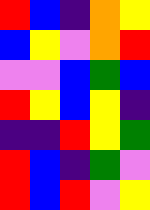[["red", "blue", "indigo", "orange", "yellow"], ["blue", "yellow", "violet", "orange", "red"], ["violet", "violet", "blue", "green", "blue"], ["red", "yellow", "blue", "yellow", "indigo"], ["indigo", "indigo", "red", "yellow", "green"], ["red", "blue", "indigo", "green", "violet"], ["red", "blue", "red", "violet", "yellow"]]